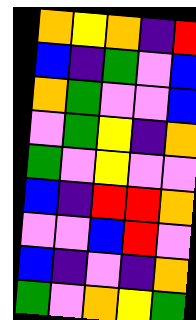[["orange", "yellow", "orange", "indigo", "red"], ["blue", "indigo", "green", "violet", "blue"], ["orange", "green", "violet", "violet", "blue"], ["violet", "green", "yellow", "indigo", "orange"], ["green", "violet", "yellow", "violet", "violet"], ["blue", "indigo", "red", "red", "orange"], ["violet", "violet", "blue", "red", "violet"], ["blue", "indigo", "violet", "indigo", "orange"], ["green", "violet", "orange", "yellow", "green"]]